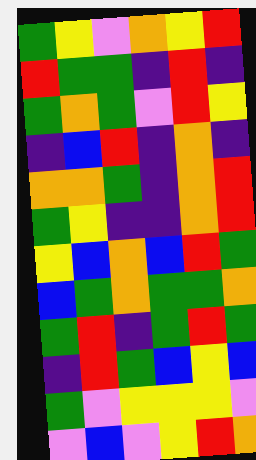[["green", "yellow", "violet", "orange", "yellow", "red"], ["red", "green", "green", "indigo", "red", "indigo"], ["green", "orange", "green", "violet", "red", "yellow"], ["indigo", "blue", "red", "indigo", "orange", "indigo"], ["orange", "orange", "green", "indigo", "orange", "red"], ["green", "yellow", "indigo", "indigo", "orange", "red"], ["yellow", "blue", "orange", "blue", "red", "green"], ["blue", "green", "orange", "green", "green", "orange"], ["green", "red", "indigo", "green", "red", "green"], ["indigo", "red", "green", "blue", "yellow", "blue"], ["green", "violet", "yellow", "yellow", "yellow", "violet"], ["violet", "blue", "violet", "yellow", "red", "orange"]]